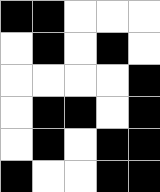[["black", "black", "white", "white", "white"], ["white", "black", "white", "black", "white"], ["white", "white", "white", "white", "black"], ["white", "black", "black", "white", "black"], ["white", "black", "white", "black", "black"], ["black", "white", "white", "black", "black"]]